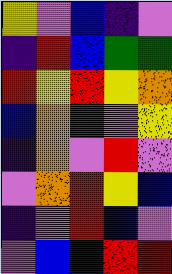[["yellow", "violet", "blue", "indigo", "violet"], ["indigo", "red", "blue", "green", "green"], ["red", "yellow", "red", "yellow", "orange"], ["blue", "orange", "green", "violet", "yellow"], ["indigo", "orange", "violet", "red", "violet"], ["violet", "orange", "red", "yellow", "blue"], ["indigo", "violet", "red", "blue", "violet"], ["violet", "blue", "blue", "red", "red"]]